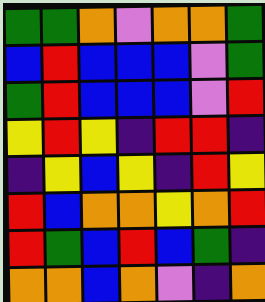[["green", "green", "orange", "violet", "orange", "orange", "green"], ["blue", "red", "blue", "blue", "blue", "violet", "green"], ["green", "red", "blue", "blue", "blue", "violet", "red"], ["yellow", "red", "yellow", "indigo", "red", "red", "indigo"], ["indigo", "yellow", "blue", "yellow", "indigo", "red", "yellow"], ["red", "blue", "orange", "orange", "yellow", "orange", "red"], ["red", "green", "blue", "red", "blue", "green", "indigo"], ["orange", "orange", "blue", "orange", "violet", "indigo", "orange"]]